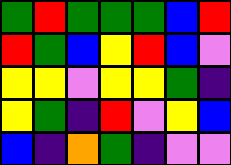[["green", "red", "green", "green", "green", "blue", "red"], ["red", "green", "blue", "yellow", "red", "blue", "violet"], ["yellow", "yellow", "violet", "yellow", "yellow", "green", "indigo"], ["yellow", "green", "indigo", "red", "violet", "yellow", "blue"], ["blue", "indigo", "orange", "green", "indigo", "violet", "violet"]]